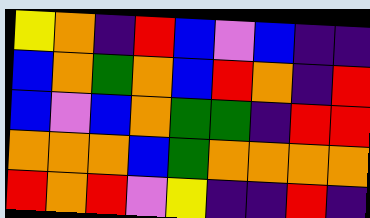[["yellow", "orange", "indigo", "red", "blue", "violet", "blue", "indigo", "indigo"], ["blue", "orange", "green", "orange", "blue", "red", "orange", "indigo", "red"], ["blue", "violet", "blue", "orange", "green", "green", "indigo", "red", "red"], ["orange", "orange", "orange", "blue", "green", "orange", "orange", "orange", "orange"], ["red", "orange", "red", "violet", "yellow", "indigo", "indigo", "red", "indigo"]]